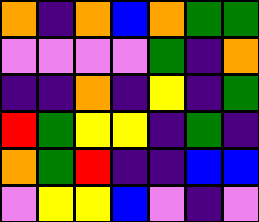[["orange", "indigo", "orange", "blue", "orange", "green", "green"], ["violet", "violet", "violet", "violet", "green", "indigo", "orange"], ["indigo", "indigo", "orange", "indigo", "yellow", "indigo", "green"], ["red", "green", "yellow", "yellow", "indigo", "green", "indigo"], ["orange", "green", "red", "indigo", "indigo", "blue", "blue"], ["violet", "yellow", "yellow", "blue", "violet", "indigo", "violet"]]